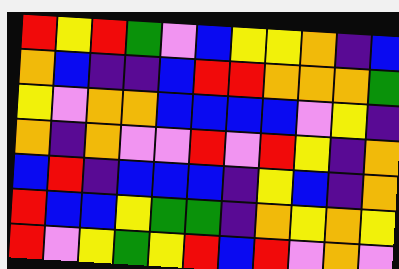[["red", "yellow", "red", "green", "violet", "blue", "yellow", "yellow", "orange", "indigo", "blue"], ["orange", "blue", "indigo", "indigo", "blue", "red", "red", "orange", "orange", "orange", "green"], ["yellow", "violet", "orange", "orange", "blue", "blue", "blue", "blue", "violet", "yellow", "indigo"], ["orange", "indigo", "orange", "violet", "violet", "red", "violet", "red", "yellow", "indigo", "orange"], ["blue", "red", "indigo", "blue", "blue", "blue", "indigo", "yellow", "blue", "indigo", "orange"], ["red", "blue", "blue", "yellow", "green", "green", "indigo", "orange", "yellow", "orange", "yellow"], ["red", "violet", "yellow", "green", "yellow", "red", "blue", "red", "violet", "orange", "violet"]]